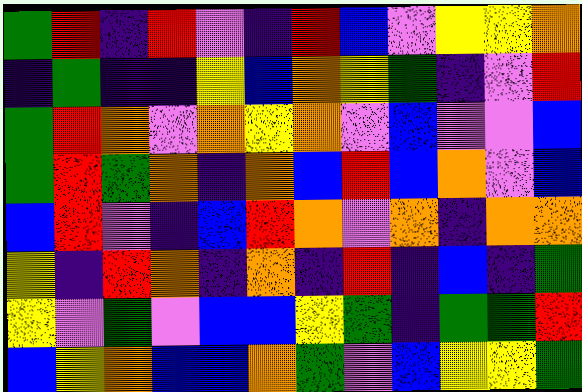[["green", "red", "indigo", "red", "violet", "indigo", "red", "blue", "violet", "yellow", "yellow", "orange"], ["indigo", "green", "indigo", "indigo", "yellow", "blue", "orange", "yellow", "green", "indigo", "violet", "red"], ["green", "red", "orange", "violet", "orange", "yellow", "orange", "violet", "blue", "violet", "violet", "blue"], ["green", "red", "green", "orange", "indigo", "orange", "blue", "red", "blue", "orange", "violet", "blue"], ["blue", "red", "violet", "indigo", "blue", "red", "orange", "violet", "orange", "indigo", "orange", "orange"], ["yellow", "indigo", "red", "orange", "indigo", "orange", "indigo", "red", "indigo", "blue", "indigo", "green"], ["yellow", "violet", "green", "violet", "blue", "blue", "yellow", "green", "indigo", "green", "green", "red"], ["blue", "yellow", "orange", "blue", "blue", "orange", "green", "violet", "blue", "yellow", "yellow", "green"]]